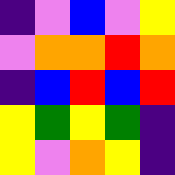[["indigo", "violet", "blue", "violet", "yellow"], ["violet", "orange", "orange", "red", "orange"], ["indigo", "blue", "red", "blue", "red"], ["yellow", "green", "yellow", "green", "indigo"], ["yellow", "violet", "orange", "yellow", "indigo"]]